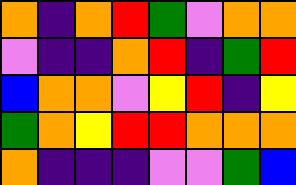[["orange", "indigo", "orange", "red", "green", "violet", "orange", "orange"], ["violet", "indigo", "indigo", "orange", "red", "indigo", "green", "red"], ["blue", "orange", "orange", "violet", "yellow", "red", "indigo", "yellow"], ["green", "orange", "yellow", "red", "red", "orange", "orange", "orange"], ["orange", "indigo", "indigo", "indigo", "violet", "violet", "green", "blue"]]